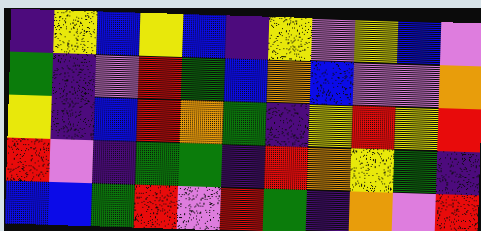[["indigo", "yellow", "blue", "yellow", "blue", "indigo", "yellow", "violet", "yellow", "blue", "violet"], ["green", "indigo", "violet", "red", "green", "blue", "orange", "blue", "violet", "violet", "orange"], ["yellow", "indigo", "blue", "red", "orange", "green", "indigo", "yellow", "red", "yellow", "red"], ["red", "violet", "indigo", "green", "green", "indigo", "red", "orange", "yellow", "green", "indigo"], ["blue", "blue", "green", "red", "violet", "red", "green", "indigo", "orange", "violet", "red"]]